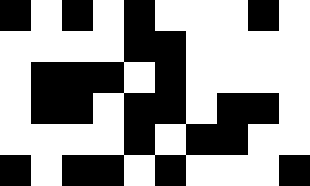[["black", "white", "black", "white", "black", "white", "white", "white", "black", "white"], ["white", "white", "white", "white", "black", "black", "white", "white", "white", "white"], ["white", "black", "black", "black", "white", "black", "white", "white", "white", "white"], ["white", "black", "black", "white", "black", "black", "white", "black", "black", "white"], ["white", "white", "white", "white", "black", "white", "black", "black", "white", "white"], ["black", "white", "black", "black", "white", "black", "white", "white", "white", "black"]]